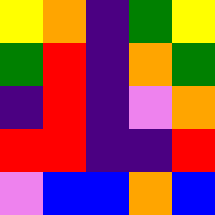[["yellow", "orange", "indigo", "green", "yellow"], ["green", "red", "indigo", "orange", "green"], ["indigo", "red", "indigo", "violet", "orange"], ["red", "red", "indigo", "indigo", "red"], ["violet", "blue", "blue", "orange", "blue"]]